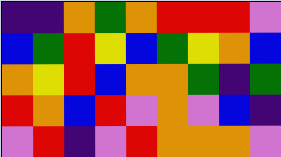[["indigo", "indigo", "orange", "green", "orange", "red", "red", "red", "violet"], ["blue", "green", "red", "yellow", "blue", "green", "yellow", "orange", "blue"], ["orange", "yellow", "red", "blue", "orange", "orange", "green", "indigo", "green"], ["red", "orange", "blue", "red", "violet", "orange", "violet", "blue", "indigo"], ["violet", "red", "indigo", "violet", "red", "orange", "orange", "orange", "violet"]]